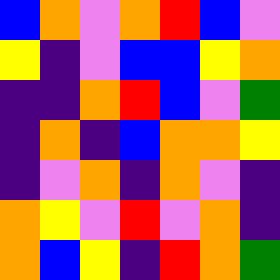[["blue", "orange", "violet", "orange", "red", "blue", "violet"], ["yellow", "indigo", "violet", "blue", "blue", "yellow", "orange"], ["indigo", "indigo", "orange", "red", "blue", "violet", "green"], ["indigo", "orange", "indigo", "blue", "orange", "orange", "yellow"], ["indigo", "violet", "orange", "indigo", "orange", "violet", "indigo"], ["orange", "yellow", "violet", "red", "violet", "orange", "indigo"], ["orange", "blue", "yellow", "indigo", "red", "orange", "green"]]